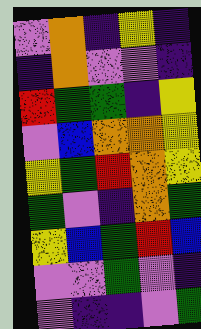[["violet", "orange", "indigo", "yellow", "indigo"], ["indigo", "orange", "violet", "violet", "indigo"], ["red", "green", "green", "indigo", "yellow"], ["violet", "blue", "orange", "orange", "yellow"], ["yellow", "green", "red", "orange", "yellow"], ["green", "violet", "indigo", "orange", "green"], ["yellow", "blue", "green", "red", "blue"], ["violet", "violet", "green", "violet", "indigo"], ["violet", "indigo", "indigo", "violet", "green"]]